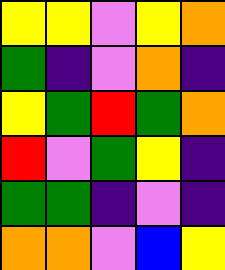[["yellow", "yellow", "violet", "yellow", "orange"], ["green", "indigo", "violet", "orange", "indigo"], ["yellow", "green", "red", "green", "orange"], ["red", "violet", "green", "yellow", "indigo"], ["green", "green", "indigo", "violet", "indigo"], ["orange", "orange", "violet", "blue", "yellow"]]